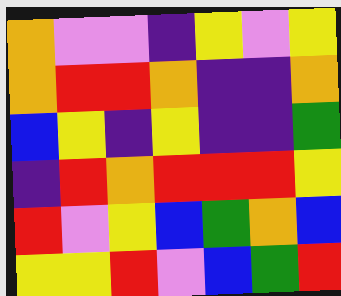[["orange", "violet", "violet", "indigo", "yellow", "violet", "yellow"], ["orange", "red", "red", "orange", "indigo", "indigo", "orange"], ["blue", "yellow", "indigo", "yellow", "indigo", "indigo", "green"], ["indigo", "red", "orange", "red", "red", "red", "yellow"], ["red", "violet", "yellow", "blue", "green", "orange", "blue"], ["yellow", "yellow", "red", "violet", "blue", "green", "red"]]